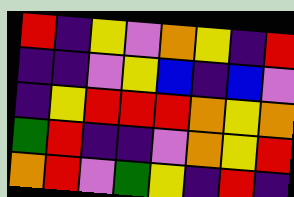[["red", "indigo", "yellow", "violet", "orange", "yellow", "indigo", "red"], ["indigo", "indigo", "violet", "yellow", "blue", "indigo", "blue", "violet"], ["indigo", "yellow", "red", "red", "red", "orange", "yellow", "orange"], ["green", "red", "indigo", "indigo", "violet", "orange", "yellow", "red"], ["orange", "red", "violet", "green", "yellow", "indigo", "red", "indigo"]]